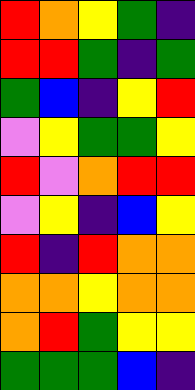[["red", "orange", "yellow", "green", "indigo"], ["red", "red", "green", "indigo", "green"], ["green", "blue", "indigo", "yellow", "red"], ["violet", "yellow", "green", "green", "yellow"], ["red", "violet", "orange", "red", "red"], ["violet", "yellow", "indigo", "blue", "yellow"], ["red", "indigo", "red", "orange", "orange"], ["orange", "orange", "yellow", "orange", "orange"], ["orange", "red", "green", "yellow", "yellow"], ["green", "green", "green", "blue", "indigo"]]